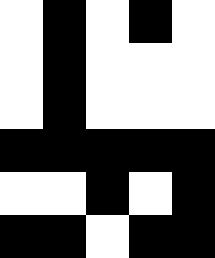[["white", "black", "white", "black", "white"], ["white", "black", "white", "white", "white"], ["white", "black", "white", "white", "white"], ["black", "black", "black", "black", "black"], ["white", "white", "black", "white", "black"], ["black", "black", "white", "black", "black"]]